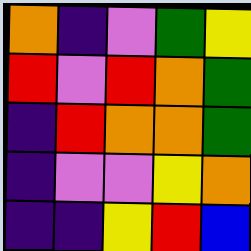[["orange", "indigo", "violet", "green", "yellow"], ["red", "violet", "red", "orange", "green"], ["indigo", "red", "orange", "orange", "green"], ["indigo", "violet", "violet", "yellow", "orange"], ["indigo", "indigo", "yellow", "red", "blue"]]